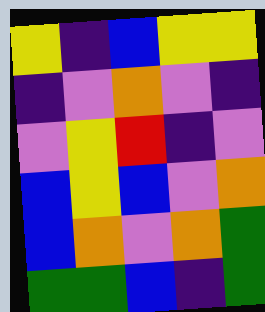[["yellow", "indigo", "blue", "yellow", "yellow"], ["indigo", "violet", "orange", "violet", "indigo"], ["violet", "yellow", "red", "indigo", "violet"], ["blue", "yellow", "blue", "violet", "orange"], ["blue", "orange", "violet", "orange", "green"], ["green", "green", "blue", "indigo", "green"]]